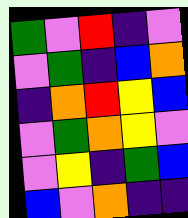[["green", "violet", "red", "indigo", "violet"], ["violet", "green", "indigo", "blue", "orange"], ["indigo", "orange", "red", "yellow", "blue"], ["violet", "green", "orange", "yellow", "violet"], ["violet", "yellow", "indigo", "green", "blue"], ["blue", "violet", "orange", "indigo", "indigo"]]